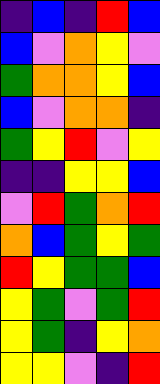[["indigo", "blue", "indigo", "red", "blue"], ["blue", "violet", "orange", "yellow", "violet"], ["green", "orange", "orange", "yellow", "blue"], ["blue", "violet", "orange", "orange", "indigo"], ["green", "yellow", "red", "violet", "yellow"], ["indigo", "indigo", "yellow", "yellow", "blue"], ["violet", "red", "green", "orange", "red"], ["orange", "blue", "green", "yellow", "green"], ["red", "yellow", "green", "green", "blue"], ["yellow", "green", "violet", "green", "red"], ["yellow", "green", "indigo", "yellow", "orange"], ["yellow", "yellow", "violet", "indigo", "red"]]